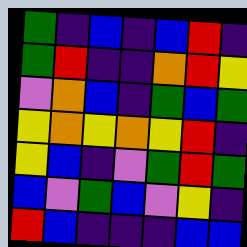[["green", "indigo", "blue", "indigo", "blue", "red", "indigo"], ["green", "red", "indigo", "indigo", "orange", "red", "yellow"], ["violet", "orange", "blue", "indigo", "green", "blue", "green"], ["yellow", "orange", "yellow", "orange", "yellow", "red", "indigo"], ["yellow", "blue", "indigo", "violet", "green", "red", "green"], ["blue", "violet", "green", "blue", "violet", "yellow", "indigo"], ["red", "blue", "indigo", "indigo", "indigo", "blue", "blue"]]